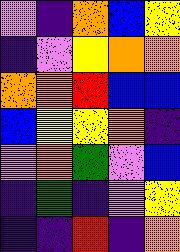[["violet", "indigo", "orange", "blue", "yellow"], ["indigo", "violet", "yellow", "orange", "orange"], ["orange", "orange", "red", "blue", "blue"], ["blue", "yellow", "yellow", "orange", "indigo"], ["violet", "orange", "green", "violet", "blue"], ["indigo", "green", "indigo", "violet", "yellow"], ["indigo", "indigo", "red", "indigo", "orange"]]